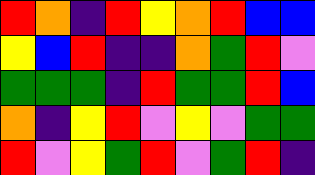[["red", "orange", "indigo", "red", "yellow", "orange", "red", "blue", "blue"], ["yellow", "blue", "red", "indigo", "indigo", "orange", "green", "red", "violet"], ["green", "green", "green", "indigo", "red", "green", "green", "red", "blue"], ["orange", "indigo", "yellow", "red", "violet", "yellow", "violet", "green", "green"], ["red", "violet", "yellow", "green", "red", "violet", "green", "red", "indigo"]]